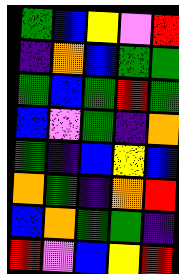[["green", "blue", "yellow", "violet", "red"], ["indigo", "orange", "blue", "green", "green"], ["green", "blue", "green", "red", "green"], ["blue", "violet", "green", "indigo", "orange"], ["green", "indigo", "blue", "yellow", "blue"], ["orange", "green", "indigo", "orange", "red"], ["blue", "orange", "green", "green", "indigo"], ["red", "violet", "blue", "yellow", "red"]]